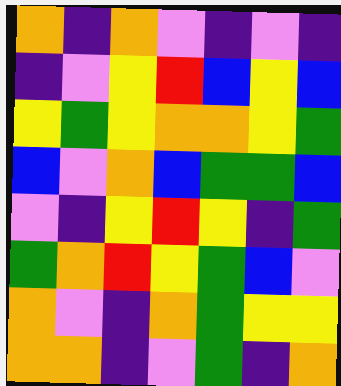[["orange", "indigo", "orange", "violet", "indigo", "violet", "indigo"], ["indigo", "violet", "yellow", "red", "blue", "yellow", "blue"], ["yellow", "green", "yellow", "orange", "orange", "yellow", "green"], ["blue", "violet", "orange", "blue", "green", "green", "blue"], ["violet", "indigo", "yellow", "red", "yellow", "indigo", "green"], ["green", "orange", "red", "yellow", "green", "blue", "violet"], ["orange", "violet", "indigo", "orange", "green", "yellow", "yellow"], ["orange", "orange", "indigo", "violet", "green", "indigo", "orange"]]